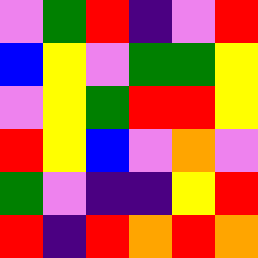[["violet", "green", "red", "indigo", "violet", "red"], ["blue", "yellow", "violet", "green", "green", "yellow"], ["violet", "yellow", "green", "red", "red", "yellow"], ["red", "yellow", "blue", "violet", "orange", "violet"], ["green", "violet", "indigo", "indigo", "yellow", "red"], ["red", "indigo", "red", "orange", "red", "orange"]]